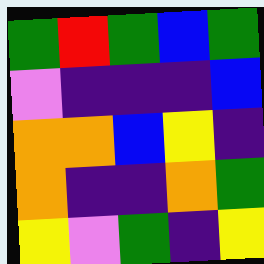[["green", "red", "green", "blue", "green"], ["violet", "indigo", "indigo", "indigo", "blue"], ["orange", "orange", "blue", "yellow", "indigo"], ["orange", "indigo", "indigo", "orange", "green"], ["yellow", "violet", "green", "indigo", "yellow"]]